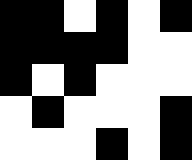[["black", "black", "white", "black", "white", "black"], ["black", "black", "black", "black", "white", "white"], ["black", "white", "black", "white", "white", "white"], ["white", "black", "white", "white", "white", "black"], ["white", "white", "white", "black", "white", "black"]]